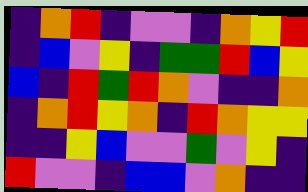[["indigo", "orange", "red", "indigo", "violet", "violet", "indigo", "orange", "yellow", "red"], ["indigo", "blue", "violet", "yellow", "indigo", "green", "green", "red", "blue", "yellow"], ["blue", "indigo", "red", "green", "red", "orange", "violet", "indigo", "indigo", "orange"], ["indigo", "orange", "red", "yellow", "orange", "indigo", "red", "orange", "yellow", "yellow"], ["indigo", "indigo", "yellow", "blue", "violet", "violet", "green", "violet", "yellow", "indigo"], ["red", "violet", "violet", "indigo", "blue", "blue", "violet", "orange", "indigo", "indigo"]]